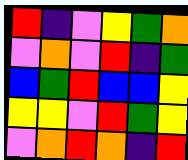[["red", "indigo", "violet", "yellow", "green", "orange"], ["violet", "orange", "violet", "red", "indigo", "green"], ["blue", "green", "red", "blue", "blue", "yellow"], ["yellow", "yellow", "violet", "red", "green", "yellow"], ["violet", "orange", "red", "orange", "indigo", "red"]]